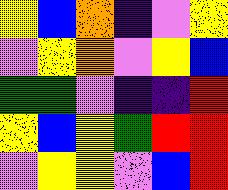[["yellow", "blue", "orange", "indigo", "violet", "yellow"], ["violet", "yellow", "orange", "violet", "yellow", "blue"], ["green", "green", "violet", "indigo", "indigo", "red"], ["yellow", "blue", "yellow", "green", "red", "red"], ["violet", "yellow", "yellow", "violet", "blue", "red"]]